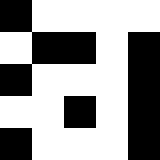[["black", "white", "white", "white", "white"], ["white", "black", "black", "white", "black"], ["black", "white", "white", "white", "black"], ["white", "white", "black", "white", "black"], ["black", "white", "white", "white", "black"]]